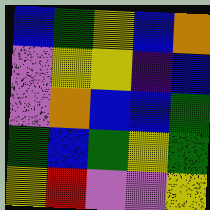[["blue", "green", "yellow", "blue", "orange"], ["violet", "yellow", "yellow", "indigo", "blue"], ["violet", "orange", "blue", "blue", "green"], ["green", "blue", "green", "yellow", "green"], ["yellow", "red", "violet", "violet", "yellow"]]